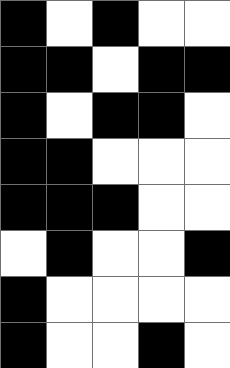[["black", "white", "black", "white", "white"], ["black", "black", "white", "black", "black"], ["black", "white", "black", "black", "white"], ["black", "black", "white", "white", "white"], ["black", "black", "black", "white", "white"], ["white", "black", "white", "white", "black"], ["black", "white", "white", "white", "white"], ["black", "white", "white", "black", "white"]]